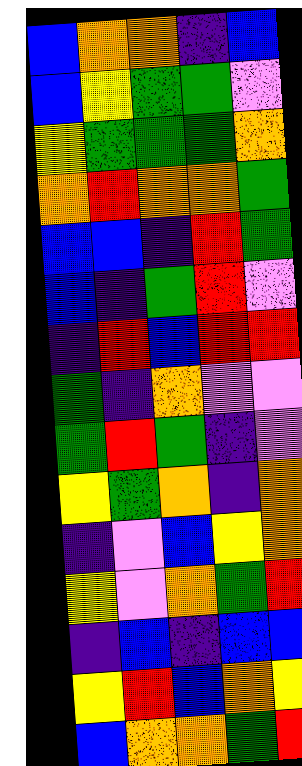[["blue", "orange", "orange", "indigo", "blue"], ["blue", "yellow", "green", "green", "violet"], ["yellow", "green", "green", "green", "orange"], ["orange", "red", "orange", "orange", "green"], ["blue", "blue", "indigo", "red", "green"], ["blue", "indigo", "green", "red", "violet"], ["indigo", "red", "blue", "red", "red"], ["green", "indigo", "orange", "violet", "violet"], ["green", "red", "green", "indigo", "violet"], ["yellow", "green", "orange", "indigo", "orange"], ["indigo", "violet", "blue", "yellow", "orange"], ["yellow", "violet", "orange", "green", "red"], ["indigo", "blue", "indigo", "blue", "blue"], ["yellow", "red", "blue", "orange", "yellow"], ["blue", "orange", "orange", "green", "red"]]